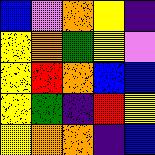[["blue", "violet", "orange", "yellow", "indigo"], ["yellow", "orange", "green", "yellow", "violet"], ["yellow", "red", "orange", "blue", "blue"], ["yellow", "green", "indigo", "red", "yellow"], ["yellow", "orange", "orange", "indigo", "blue"]]